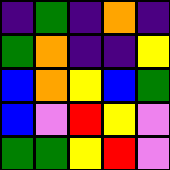[["indigo", "green", "indigo", "orange", "indigo"], ["green", "orange", "indigo", "indigo", "yellow"], ["blue", "orange", "yellow", "blue", "green"], ["blue", "violet", "red", "yellow", "violet"], ["green", "green", "yellow", "red", "violet"]]